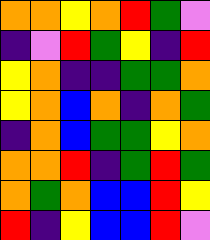[["orange", "orange", "yellow", "orange", "red", "green", "violet"], ["indigo", "violet", "red", "green", "yellow", "indigo", "red"], ["yellow", "orange", "indigo", "indigo", "green", "green", "orange"], ["yellow", "orange", "blue", "orange", "indigo", "orange", "green"], ["indigo", "orange", "blue", "green", "green", "yellow", "orange"], ["orange", "orange", "red", "indigo", "green", "red", "green"], ["orange", "green", "orange", "blue", "blue", "red", "yellow"], ["red", "indigo", "yellow", "blue", "blue", "red", "violet"]]